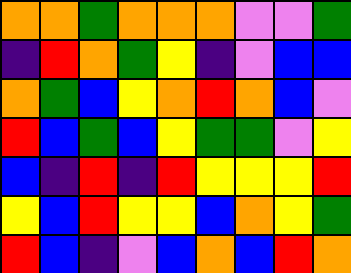[["orange", "orange", "green", "orange", "orange", "orange", "violet", "violet", "green"], ["indigo", "red", "orange", "green", "yellow", "indigo", "violet", "blue", "blue"], ["orange", "green", "blue", "yellow", "orange", "red", "orange", "blue", "violet"], ["red", "blue", "green", "blue", "yellow", "green", "green", "violet", "yellow"], ["blue", "indigo", "red", "indigo", "red", "yellow", "yellow", "yellow", "red"], ["yellow", "blue", "red", "yellow", "yellow", "blue", "orange", "yellow", "green"], ["red", "blue", "indigo", "violet", "blue", "orange", "blue", "red", "orange"]]